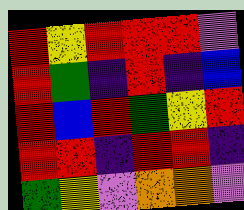[["red", "yellow", "red", "red", "red", "violet"], ["red", "green", "indigo", "red", "indigo", "blue"], ["red", "blue", "red", "green", "yellow", "red"], ["red", "red", "indigo", "red", "red", "indigo"], ["green", "yellow", "violet", "orange", "orange", "violet"]]